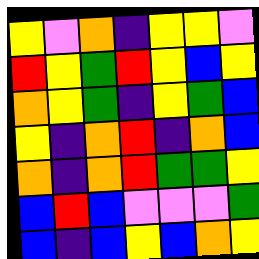[["yellow", "violet", "orange", "indigo", "yellow", "yellow", "violet"], ["red", "yellow", "green", "red", "yellow", "blue", "yellow"], ["orange", "yellow", "green", "indigo", "yellow", "green", "blue"], ["yellow", "indigo", "orange", "red", "indigo", "orange", "blue"], ["orange", "indigo", "orange", "red", "green", "green", "yellow"], ["blue", "red", "blue", "violet", "violet", "violet", "green"], ["blue", "indigo", "blue", "yellow", "blue", "orange", "yellow"]]